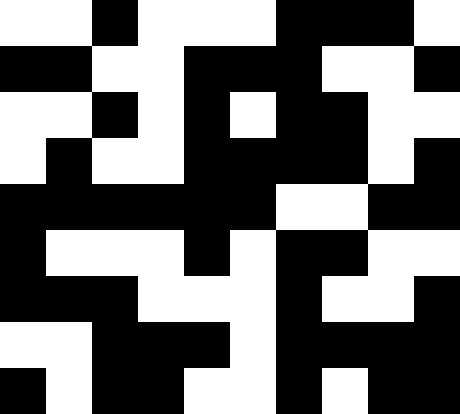[["white", "white", "black", "white", "white", "white", "black", "black", "black", "white"], ["black", "black", "white", "white", "black", "black", "black", "white", "white", "black"], ["white", "white", "black", "white", "black", "white", "black", "black", "white", "white"], ["white", "black", "white", "white", "black", "black", "black", "black", "white", "black"], ["black", "black", "black", "black", "black", "black", "white", "white", "black", "black"], ["black", "white", "white", "white", "black", "white", "black", "black", "white", "white"], ["black", "black", "black", "white", "white", "white", "black", "white", "white", "black"], ["white", "white", "black", "black", "black", "white", "black", "black", "black", "black"], ["black", "white", "black", "black", "white", "white", "black", "white", "black", "black"]]